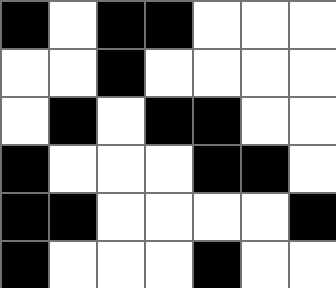[["black", "white", "black", "black", "white", "white", "white"], ["white", "white", "black", "white", "white", "white", "white"], ["white", "black", "white", "black", "black", "white", "white"], ["black", "white", "white", "white", "black", "black", "white"], ["black", "black", "white", "white", "white", "white", "black"], ["black", "white", "white", "white", "black", "white", "white"]]